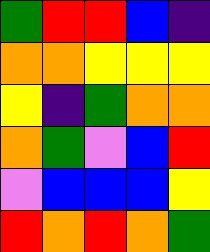[["green", "red", "red", "blue", "indigo"], ["orange", "orange", "yellow", "yellow", "yellow"], ["yellow", "indigo", "green", "orange", "orange"], ["orange", "green", "violet", "blue", "red"], ["violet", "blue", "blue", "blue", "yellow"], ["red", "orange", "red", "orange", "green"]]